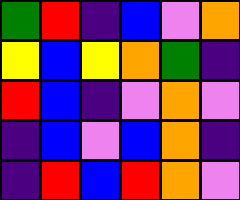[["green", "red", "indigo", "blue", "violet", "orange"], ["yellow", "blue", "yellow", "orange", "green", "indigo"], ["red", "blue", "indigo", "violet", "orange", "violet"], ["indigo", "blue", "violet", "blue", "orange", "indigo"], ["indigo", "red", "blue", "red", "orange", "violet"]]